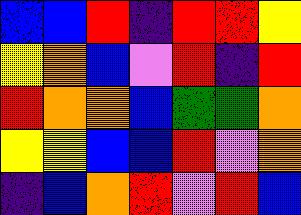[["blue", "blue", "red", "indigo", "red", "red", "yellow"], ["yellow", "orange", "blue", "violet", "red", "indigo", "red"], ["red", "orange", "orange", "blue", "green", "green", "orange"], ["yellow", "yellow", "blue", "blue", "red", "violet", "orange"], ["indigo", "blue", "orange", "red", "violet", "red", "blue"]]